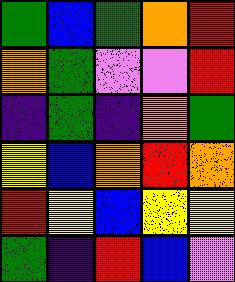[["green", "blue", "green", "orange", "red"], ["orange", "green", "violet", "violet", "red"], ["indigo", "green", "indigo", "orange", "green"], ["yellow", "blue", "orange", "red", "orange"], ["red", "yellow", "blue", "yellow", "yellow"], ["green", "indigo", "red", "blue", "violet"]]